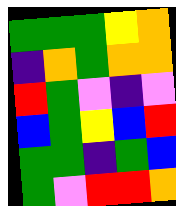[["green", "green", "green", "yellow", "orange"], ["indigo", "orange", "green", "orange", "orange"], ["red", "green", "violet", "indigo", "violet"], ["blue", "green", "yellow", "blue", "red"], ["green", "green", "indigo", "green", "blue"], ["green", "violet", "red", "red", "orange"]]